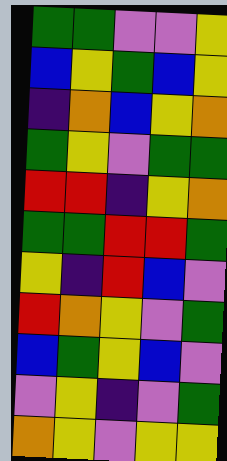[["green", "green", "violet", "violet", "yellow"], ["blue", "yellow", "green", "blue", "yellow"], ["indigo", "orange", "blue", "yellow", "orange"], ["green", "yellow", "violet", "green", "green"], ["red", "red", "indigo", "yellow", "orange"], ["green", "green", "red", "red", "green"], ["yellow", "indigo", "red", "blue", "violet"], ["red", "orange", "yellow", "violet", "green"], ["blue", "green", "yellow", "blue", "violet"], ["violet", "yellow", "indigo", "violet", "green"], ["orange", "yellow", "violet", "yellow", "yellow"]]